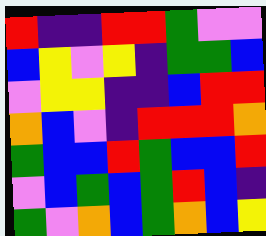[["red", "indigo", "indigo", "red", "red", "green", "violet", "violet"], ["blue", "yellow", "violet", "yellow", "indigo", "green", "green", "blue"], ["violet", "yellow", "yellow", "indigo", "indigo", "blue", "red", "red"], ["orange", "blue", "violet", "indigo", "red", "red", "red", "orange"], ["green", "blue", "blue", "red", "green", "blue", "blue", "red"], ["violet", "blue", "green", "blue", "green", "red", "blue", "indigo"], ["green", "violet", "orange", "blue", "green", "orange", "blue", "yellow"]]